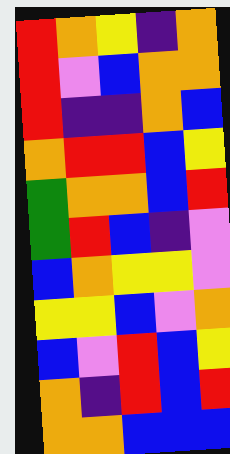[["red", "orange", "yellow", "indigo", "orange"], ["red", "violet", "blue", "orange", "orange"], ["red", "indigo", "indigo", "orange", "blue"], ["orange", "red", "red", "blue", "yellow"], ["green", "orange", "orange", "blue", "red"], ["green", "red", "blue", "indigo", "violet"], ["blue", "orange", "yellow", "yellow", "violet"], ["yellow", "yellow", "blue", "violet", "orange"], ["blue", "violet", "red", "blue", "yellow"], ["orange", "indigo", "red", "blue", "red"], ["orange", "orange", "blue", "blue", "blue"]]